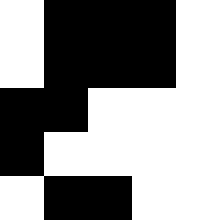[["white", "black", "black", "black", "white"], ["white", "black", "black", "black", "white"], ["black", "black", "white", "white", "white"], ["black", "white", "white", "white", "white"], ["white", "black", "black", "white", "white"]]